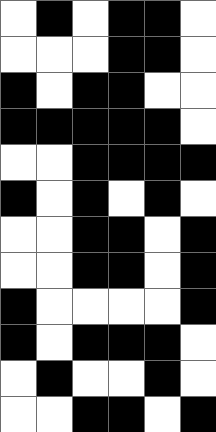[["white", "black", "white", "black", "black", "white"], ["white", "white", "white", "black", "black", "white"], ["black", "white", "black", "black", "white", "white"], ["black", "black", "black", "black", "black", "white"], ["white", "white", "black", "black", "black", "black"], ["black", "white", "black", "white", "black", "white"], ["white", "white", "black", "black", "white", "black"], ["white", "white", "black", "black", "white", "black"], ["black", "white", "white", "white", "white", "black"], ["black", "white", "black", "black", "black", "white"], ["white", "black", "white", "white", "black", "white"], ["white", "white", "black", "black", "white", "black"]]